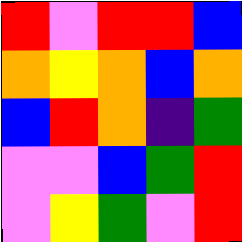[["red", "violet", "red", "red", "blue"], ["orange", "yellow", "orange", "blue", "orange"], ["blue", "red", "orange", "indigo", "green"], ["violet", "violet", "blue", "green", "red"], ["violet", "yellow", "green", "violet", "red"]]